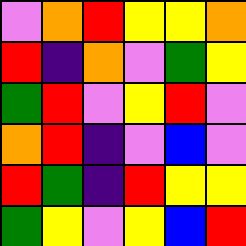[["violet", "orange", "red", "yellow", "yellow", "orange"], ["red", "indigo", "orange", "violet", "green", "yellow"], ["green", "red", "violet", "yellow", "red", "violet"], ["orange", "red", "indigo", "violet", "blue", "violet"], ["red", "green", "indigo", "red", "yellow", "yellow"], ["green", "yellow", "violet", "yellow", "blue", "red"]]